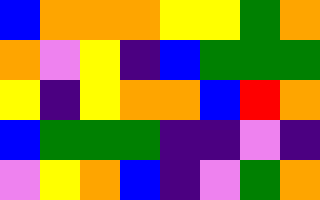[["blue", "orange", "orange", "orange", "yellow", "yellow", "green", "orange"], ["orange", "violet", "yellow", "indigo", "blue", "green", "green", "green"], ["yellow", "indigo", "yellow", "orange", "orange", "blue", "red", "orange"], ["blue", "green", "green", "green", "indigo", "indigo", "violet", "indigo"], ["violet", "yellow", "orange", "blue", "indigo", "violet", "green", "orange"]]